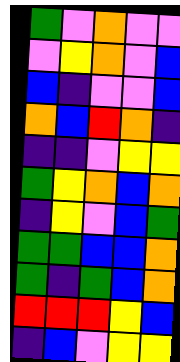[["green", "violet", "orange", "violet", "violet"], ["violet", "yellow", "orange", "violet", "blue"], ["blue", "indigo", "violet", "violet", "blue"], ["orange", "blue", "red", "orange", "indigo"], ["indigo", "indigo", "violet", "yellow", "yellow"], ["green", "yellow", "orange", "blue", "orange"], ["indigo", "yellow", "violet", "blue", "green"], ["green", "green", "blue", "blue", "orange"], ["green", "indigo", "green", "blue", "orange"], ["red", "red", "red", "yellow", "blue"], ["indigo", "blue", "violet", "yellow", "yellow"]]